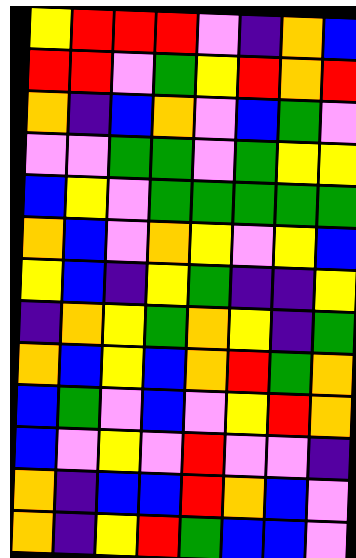[["yellow", "red", "red", "red", "violet", "indigo", "orange", "blue"], ["red", "red", "violet", "green", "yellow", "red", "orange", "red"], ["orange", "indigo", "blue", "orange", "violet", "blue", "green", "violet"], ["violet", "violet", "green", "green", "violet", "green", "yellow", "yellow"], ["blue", "yellow", "violet", "green", "green", "green", "green", "green"], ["orange", "blue", "violet", "orange", "yellow", "violet", "yellow", "blue"], ["yellow", "blue", "indigo", "yellow", "green", "indigo", "indigo", "yellow"], ["indigo", "orange", "yellow", "green", "orange", "yellow", "indigo", "green"], ["orange", "blue", "yellow", "blue", "orange", "red", "green", "orange"], ["blue", "green", "violet", "blue", "violet", "yellow", "red", "orange"], ["blue", "violet", "yellow", "violet", "red", "violet", "violet", "indigo"], ["orange", "indigo", "blue", "blue", "red", "orange", "blue", "violet"], ["orange", "indigo", "yellow", "red", "green", "blue", "blue", "violet"]]